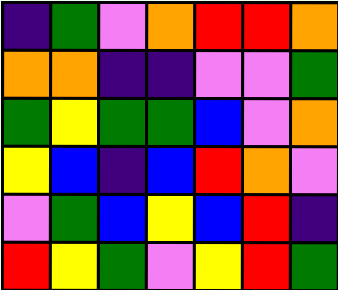[["indigo", "green", "violet", "orange", "red", "red", "orange"], ["orange", "orange", "indigo", "indigo", "violet", "violet", "green"], ["green", "yellow", "green", "green", "blue", "violet", "orange"], ["yellow", "blue", "indigo", "blue", "red", "orange", "violet"], ["violet", "green", "blue", "yellow", "blue", "red", "indigo"], ["red", "yellow", "green", "violet", "yellow", "red", "green"]]